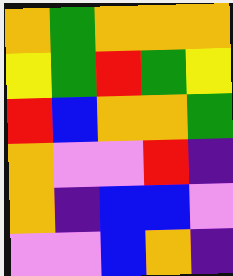[["orange", "green", "orange", "orange", "orange"], ["yellow", "green", "red", "green", "yellow"], ["red", "blue", "orange", "orange", "green"], ["orange", "violet", "violet", "red", "indigo"], ["orange", "indigo", "blue", "blue", "violet"], ["violet", "violet", "blue", "orange", "indigo"]]